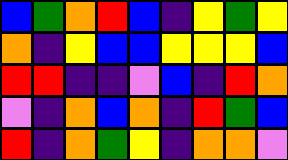[["blue", "green", "orange", "red", "blue", "indigo", "yellow", "green", "yellow"], ["orange", "indigo", "yellow", "blue", "blue", "yellow", "yellow", "yellow", "blue"], ["red", "red", "indigo", "indigo", "violet", "blue", "indigo", "red", "orange"], ["violet", "indigo", "orange", "blue", "orange", "indigo", "red", "green", "blue"], ["red", "indigo", "orange", "green", "yellow", "indigo", "orange", "orange", "violet"]]